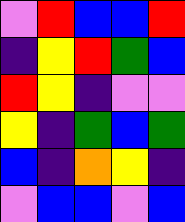[["violet", "red", "blue", "blue", "red"], ["indigo", "yellow", "red", "green", "blue"], ["red", "yellow", "indigo", "violet", "violet"], ["yellow", "indigo", "green", "blue", "green"], ["blue", "indigo", "orange", "yellow", "indigo"], ["violet", "blue", "blue", "violet", "blue"]]